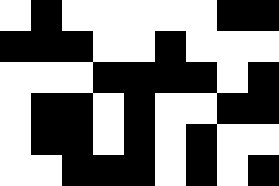[["white", "black", "white", "white", "white", "white", "white", "black", "black"], ["black", "black", "black", "white", "white", "black", "white", "white", "white"], ["white", "white", "white", "black", "black", "black", "black", "white", "black"], ["white", "black", "black", "white", "black", "white", "white", "black", "black"], ["white", "black", "black", "white", "black", "white", "black", "white", "white"], ["white", "white", "black", "black", "black", "white", "black", "white", "black"]]